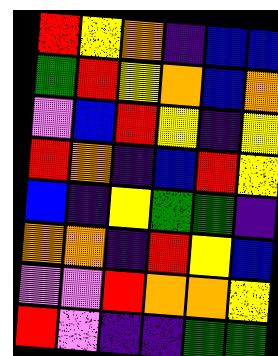[["red", "yellow", "orange", "indigo", "blue", "blue"], ["green", "red", "yellow", "orange", "blue", "orange"], ["violet", "blue", "red", "yellow", "indigo", "yellow"], ["red", "orange", "indigo", "blue", "red", "yellow"], ["blue", "indigo", "yellow", "green", "green", "indigo"], ["orange", "orange", "indigo", "red", "yellow", "blue"], ["violet", "violet", "red", "orange", "orange", "yellow"], ["red", "violet", "indigo", "indigo", "green", "green"]]